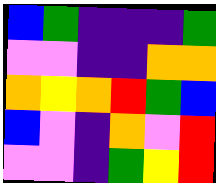[["blue", "green", "indigo", "indigo", "indigo", "green"], ["violet", "violet", "indigo", "indigo", "orange", "orange"], ["orange", "yellow", "orange", "red", "green", "blue"], ["blue", "violet", "indigo", "orange", "violet", "red"], ["violet", "violet", "indigo", "green", "yellow", "red"]]